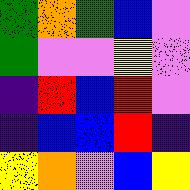[["green", "orange", "green", "blue", "violet"], ["green", "violet", "violet", "yellow", "violet"], ["indigo", "red", "blue", "red", "violet"], ["indigo", "blue", "blue", "red", "indigo"], ["yellow", "orange", "violet", "blue", "yellow"]]